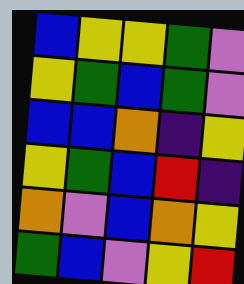[["blue", "yellow", "yellow", "green", "violet"], ["yellow", "green", "blue", "green", "violet"], ["blue", "blue", "orange", "indigo", "yellow"], ["yellow", "green", "blue", "red", "indigo"], ["orange", "violet", "blue", "orange", "yellow"], ["green", "blue", "violet", "yellow", "red"]]